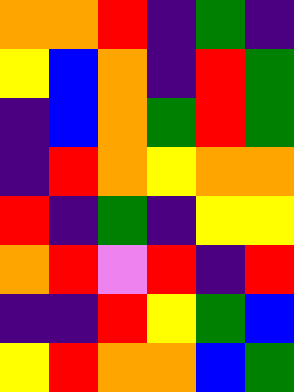[["orange", "orange", "red", "indigo", "green", "indigo"], ["yellow", "blue", "orange", "indigo", "red", "green"], ["indigo", "blue", "orange", "green", "red", "green"], ["indigo", "red", "orange", "yellow", "orange", "orange"], ["red", "indigo", "green", "indigo", "yellow", "yellow"], ["orange", "red", "violet", "red", "indigo", "red"], ["indigo", "indigo", "red", "yellow", "green", "blue"], ["yellow", "red", "orange", "orange", "blue", "green"]]